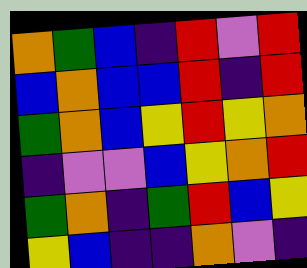[["orange", "green", "blue", "indigo", "red", "violet", "red"], ["blue", "orange", "blue", "blue", "red", "indigo", "red"], ["green", "orange", "blue", "yellow", "red", "yellow", "orange"], ["indigo", "violet", "violet", "blue", "yellow", "orange", "red"], ["green", "orange", "indigo", "green", "red", "blue", "yellow"], ["yellow", "blue", "indigo", "indigo", "orange", "violet", "indigo"]]